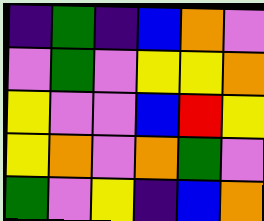[["indigo", "green", "indigo", "blue", "orange", "violet"], ["violet", "green", "violet", "yellow", "yellow", "orange"], ["yellow", "violet", "violet", "blue", "red", "yellow"], ["yellow", "orange", "violet", "orange", "green", "violet"], ["green", "violet", "yellow", "indigo", "blue", "orange"]]